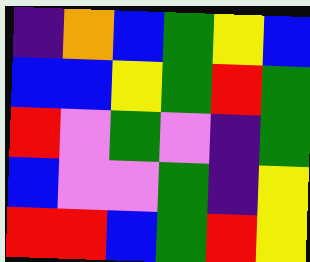[["indigo", "orange", "blue", "green", "yellow", "blue"], ["blue", "blue", "yellow", "green", "red", "green"], ["red", "violet", "green", "violet", "indigo", "green"], ["blue", "violet", "violet", "green", "indigo", "yellow"], ["red", "red", "blue", "green", "red", "yellow"]]